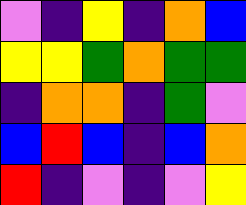[["violet", "indigo", "yellow", "indigo", "orange", "blue"], ["yellow", "yellow", "green", "orange", "green", "green"], ["indigo", "orange", "orange", "indigo", "green", "violet"], ["blue", "red", "blue", "indigo", "blue", "orange"], ["red", "indigo", "violet", "indigo", "violet", "yellow"]]